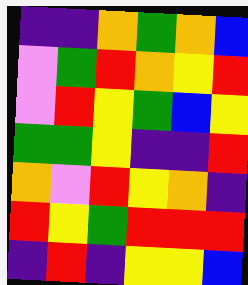[["indigo", "indigo", "orange", "green", "orange", "blue"], ["violet", "green", "red", "orange", "yellow", "red"], ["violet", "red", "yellow", "green", "blue", "yellow"], ["green", "green", "yellow", "indigo", "indigo", "red"], ["orange", "violet", "red", "yellow", "orange", "indigo"], ["red", "yellow", "green", "red", "red", "red"], ["indigo", "red", "indigo", "yellow", "yellow", "blue"]]